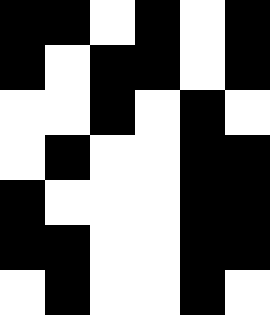[["black", "black", "white", "black", "white", "black"], ["black", "white", "black", "black", "white", "black"], ["white", "white", "black", "white", "black", "white"], ["white", "black", "white", "white", "black", "black"], ["black", "white", "white", "white", "black", "black"], ["black", "black", "white", "white", "black", "black"], ["white", "black", "white", "white", "black", "white"]]